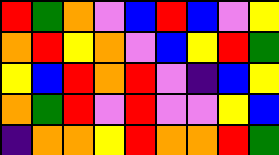[["red", "green", "orange", "violet", "blue", "red", "blue", "violet", "yellow"], ["orange", "red", "yellow", "orange", "violet", "blue", "yellow", "red", "green"], ["yellow", "blue", "red", "orange", "red", "violet", "indigo", "blue", "yellow"], ["orange", "green", "red", "violet", "red", "violet", "violet", "yellow", "blue"], ["indigo", "orange", "orange", "yellow", "red", "orange", "orange", "red", "green"]]